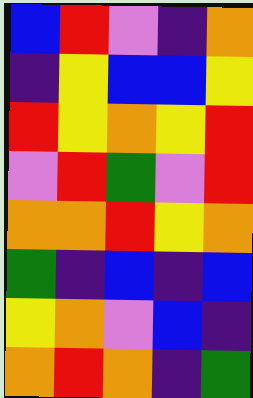[["blue", "red", "violet", "indigo", "orange"], ["indigo", "yellow", "blue", "blue", "yellow"], ["red", "yellow", "orange", "yellow", "red"], ["violet", "red", "green", "violet", "red"], ["orange", "orange", "red", "yellow", "orange"], ["green", "indigo", "blue", "indigo", "blue"], ["yellow", "orange", "violet", "blue", "indigo"], ["orange", "red", "orange", "indigo", "green"]]